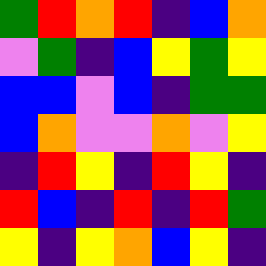[["green", "red", "orange", "red", "indigo", "blue", "orange"], ["violet", "green", "indigo", "blue", "yellow", "green", "yellow"], ["blue", "blue", "violet", "blue", "indigo", "green", "green"], ["blue", "orange", "violet", "violet", "orange", "violet", "yellow"], ["indigo", "red", "yellow", "indigo", "red", "yellow", "indigo"], ["red", "blue", "indigo", "red", "indigo", "red", "green"], ["yellow", "indigo", "yellow", "orange", "blue", "yellow", "indigo"]]